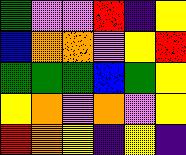[["green", "violet", "violet", "red", "indigo", "yellow"], ["blue", "orange", "orange", "violet", "yellow", "red"], ["green", "green", "green", "blue", "green", "yellow"], ["yellow", "orange", "violet", "orange", "violet", "yellow"], ["red", "orange", "yellow", "indigo", "yellow", "indigo"]]